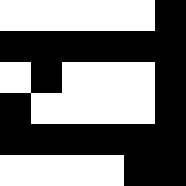[["white", "white", "white", "white", "white", "black"], ["black", "black", "black", "black", "black", "black"], ["white", "black", "white", "white", "white", "black"], ["black", "white", "white", "white", "white", "black"], ["black", "black", "black", "black", "black", "black"], ["white", "white", "white", "white", "black", "black"]]